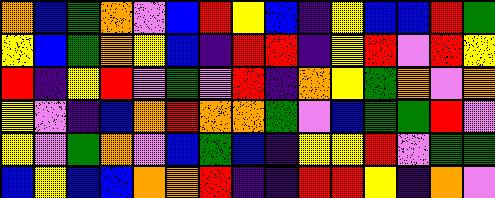[["orange", "blue", "green", "orange", "violet", "blue", "red", "yellow", "blue", "indigo", "yellow", "blue", "blue", "red", "green"], ["yellow", "blue", "green", "orange", "yellow", "blue", "indigo", "red", "red", "indigo", "yellow", "red", "violet", "red", "yellow"], ["red", "indigo", "yellow", "red", "violet", "green", "violet", "red", "indigo", "orange", "yellow", "green", "orange", "violet", "orange"], ["yellow", "violet", "indigo", "blue", "orange", "red", "orange", "orange", "green", "violet", "blue", "green", "green", "red", "violet"], ["yellow", "violet", "green", "orange", "violet", "blue", "green", "blue", "indigo", "yellow", "yellow", "red", "violet", "green", "green"], ["blue", "yellow", "blue", "blue", "orange", "orange", "red", "indigo", "indigo", "red", "red", "yellow", "indigo", "orange", "violet"]]